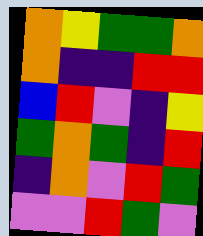[["orange", "yellow", "green", "green", "orange"], ["orange", "indigo", "indigo", "red", "red"], ["blue", "red", "violet", "indigo", "yellow"], ["green", "orange", "green", "indigo", "red"], ["indigo", "orange", "violet", "red", "green"], ["violet", "violet", "red", "green", "violet"]]